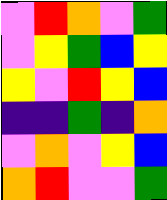[["violet", "red", "orange", "violet", "green"], ["violet", "yellow", "green", "blue", "yellow"], ["yellow", "violet", "red", "yellow", "blue"], ["indigo", "indigo", "green", "indigo", "orange"], ["violet", "orange", "violet", "yellow", "blue"], ["orange", "red", "violet", "violet", "green"]]